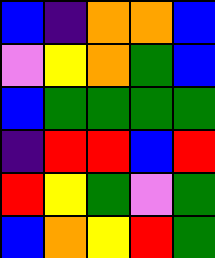[["blue", "indigo", "orange", "orange", "blue"], ["violet", "yellow", "orange", "green", "blue"], ["blue", "green", "green", "green", "green"], ["indigo", "red", "red", "blue", "red"], ["red", "yellow", "green", "violet", "green"], ["blue", "orange", "yellow", "red", "green"]]